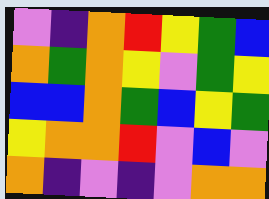[["violet", "indigo", "orange", "red", "yellow", "green", "blue"], ["orange", "green", "orange", "yellow", "violet", "green", "yellow"], ["blue", "blue", "orange", "green", "blue", "yellow", "green"], ["yellow", "orange", "orange", "red", "violet", "blue", "violet"], ["orange", "indigo", "violet", "indigo", "violet", "orange", "orange"]]